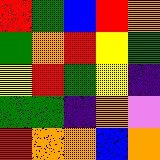[["red", "green", "blue", "red", "orange"], ["green", "orange", "red", "yellow", "green"], ["yellow", "red", "green", "yellow", "indigo"], ["green", "green", "indigo", "orange", "violet"], ["red", "orange", "orange", "blue", "orange"]]